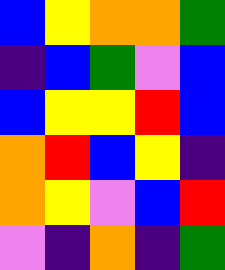[["blue", "yellow", "orange", "orange", "green"], ["indigo", "blue", "green", "violet", "blue"], ["blue", "yellow", "yellow", "red", "blue"], ["orange", "red", "blue", "yellow", "indigo"], ["orange", "yellow", "violet", "blue", "red"], ["violet", "indigo", "orange", "indigo", "green"]]